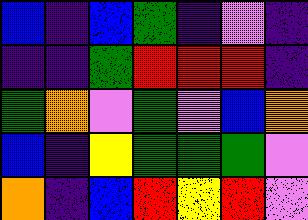[["blue", "indigo", "blue", "green", "indigo", "violet", "indigo"], ["indigo", "indigo", "green", "red", "red", "red", "indigo"], ["green", "orange", "violet", "green", "violet", "blue", "orange"], ["blue", "indigo", "yellow", "green", "green", "green", "violet"], ["orange", "indigo", "blue", "red", "yellow", "red", "violet"]]